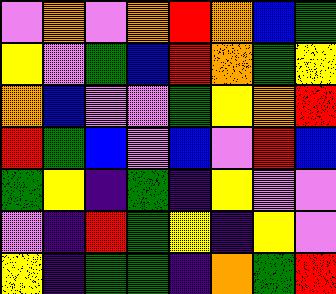[["violet", "orange", "violet", "orange", "red", "orange", "blue", "green"], ["yellow", "violet", "green", "blue", "red", "orange", "green", "yellow"], ["orange", "blue", "violet", "violet", "green", "yellow", "orange", "red"], ["red", "green", "blue", "violet", "blue", "violet", "red", "blue"], ["green", "yellow", "indigo", "green", "indigo", "yellow", "violet", "violet"], ["violet", "indigo", "red", "green", "yellow", "indigo", "yellow", "violet"], ["yellow", "indigo", "green", "green", "indigo", "orange", "green", "red"]]